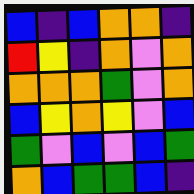[["blue", "indigo", "blue", "orange", "orange", "indigo"], ["red", "yellow", "indigo", "orange", "violet", "orange"], ["orange", "orange", "orange", "green", "violet", "orange"], ["blue", "yellow", "orange", "yellow", "violet", "blue"], ["green", "violet", "blue", "violet", "blue", "green"], ["orange", "blue", "green", "green", "blue", "indigo"]]